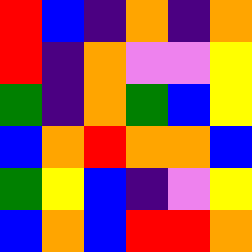[["red", "blue", "indigo", "orange", "indigo", "orange"], ["red", "indigo", "orange", "violet", "violet", "yellow"], ["green", "indigo", "orange", "green", "blue", "yellow"], ["blue", "orange", "red", "orange", "orange", "blue"], ["green", "yellow", "blue", "indigo", "violet", "yellow"], ["blue", "orange", "blue", "red", "red", "orange"]]